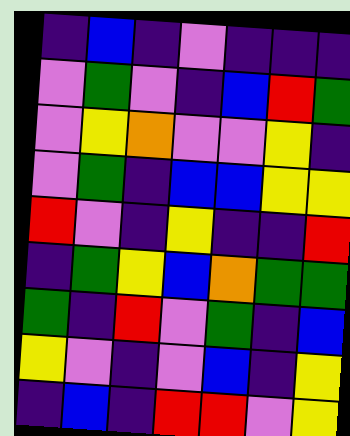[["indigo", "blue", "indigo", "violet", "indigo", "indigo", "indigo"], ["violet", "green", "violet", "indigo", "blue", "red", "green"], ["violet", "yellow", "orange", "violet", "violet", "yellow", "indigo"], ["violet", "green", "indigo", "blue", "blue", "yellow", "yellow"], ["red", "violet", "indigo", "yellow", "indigo", "indigo", "red"], ["indigo", "green", "yellow", "blue", "orange", "green", "green"], ["green", "indigo", "red", "violet", "green", "indigo", "blue"], ["yellow", "violet", "indigo", "violet", "blue", "indigo", "yellow"], ["indigo", "blue", "indigo", "red", "red", "violet", "yellow"]]